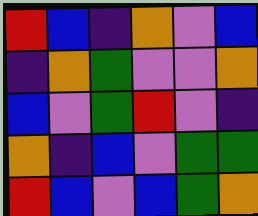[["red", "blue", "indigo", "orange", "violet", "blue"], ["indigo", "orange", "green", "violet", "violet", "orange"], ["blue", "violet", "green", "red", "violet", "indigo"], ["orange", "indigo", "blue", "violet", "green", "green"], ["red", "blue", "violet", "blue", "green", "orange"]]